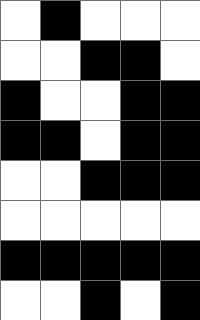[["white", "black", "white", "white", "white"], ["white", "white", "black", "black", "white"], ["black", "white", "white", "black", "black"], ["black", "black", "white", "black", "black"], ["white", "white", "black", "black", "black"], ["white", "white", "white", "white", "white"], ["black", "black", "black", "black", "black"], ["white", "white", "black", "white", "black"]]